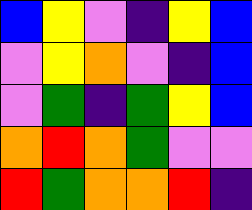[["blue", "yellow", "violet", "indigo", "yellow", "blue"], ["violet", "yellow", "orange", "violet", "indigo", "blue"], ["violet", "green", "indigo", "green", "yellow", "blue"], ["orange", "red", "orange", "green", "violet", "violet"], ["red", "green", "orange", "orange", "red", "indigo"]]